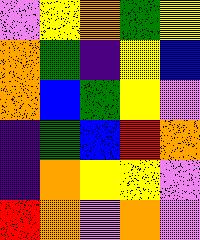[["violet", "yellow", "orange", "green", "yellow"], ["orange", "green", "indigo", "yellow", "blue"], ["orange", "blue", "green", "yellow", "violet"], ["indigo", "green", "blue", "red", "orange"], ["indigo", "orange", "yellow", "yellow", "violet"], ["red", "orange", "violet", "orange", "violet"]]